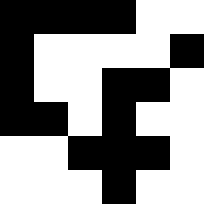[["black", "black", "black", "black", "white", "white"], ["black", "white", "white", "white", "white", "black"], ["black", "white", "white", "black", "black", "white"], ["black", "black", "white", "black", "white", "white"], ["white", "white", "black", "black", "black", "white"], ["white", "white", "white", "black", "white", "white"]]